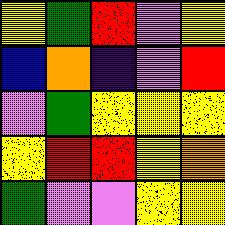[["yellow", "green", "red", "violet", "yellow"], ["blue", "orange", "indigo", "violet", "red"], ["violet", "green", "yellow", "yellow", "yellow"], ["yellow", "red", "red", "yellow", "orange"], ["green", "violet", "violet", "yellow", "yellow"]]